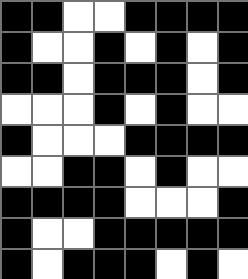[["black", "black", "white", "white", "black", "black", "black", "black"], ["black", "white", "white", "black", "white", "black", "white", "black"], ["black", "black", "white", "black", "black", "black", "white", "black"], ["white", "white", "white", "black", "white", "black", "white", "white"], ["black", "white", "white", "white", "black", "black", "black", "black"], ["white", "white", "black", "black", "white", "black", "white", "white"], ["black", "black", "black", "black", "white", "white", "white", "black"], ["black", "white", "white", "black", "black", "black", "black", "black"], ["black", "white", "black", "black", "black", "white", "black", "white"]]